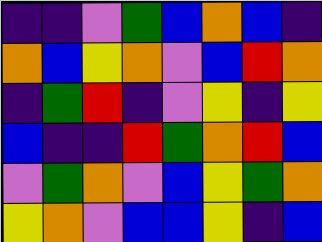[["indigo", "indigo", "violet", "green", "blue", "orange", "blue", "indigo"], ["orange", "blue", "yellow", "orange", "violet", "blue", "red", "orange"], ["indigo", "green", "red", "indigo", "violet", "yellow", "indigo", "yellow"], ["blue", "indigo", "indigo", "red", "green", "orange", "red", "blue"], ["violet", "green", "orange", "violet", "blue", "yellow", "green", "orange"], ["yellow", "orange", "violet", "blue", "blue", "yellow", "indigo", "blue"]]